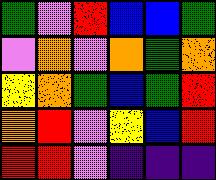[["green", "violet", "red", "blue", "blue", "green"], ["violet", "orange", "violet", "orange", "green", "orange"], ["yellow", "orange", "green", "blue", "green", "red"], ["orange", "red", "violet", "yellow", "blue", "red"], ["red", "red", "violet", "indigo", "indigo", "indigo"]]